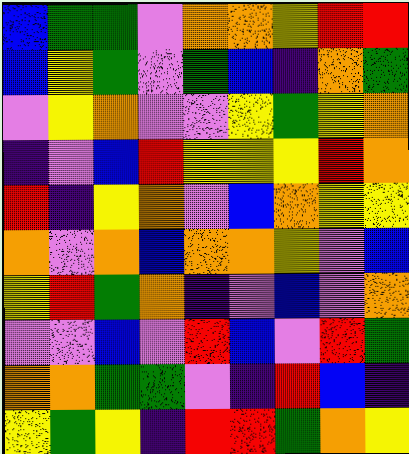[["blue", "green", "green", "violet", "orange", "orange", "yellow", "red", "red"], ["blue", "yellow", "green", "violet", "green", "blue", "indigo", "orange", "green"], ["violet", "yellow", "orange", "violet", "violet", "yellow", "green", "yellow", "orange"], ["indigo", "violet", "blue", "red", "yellow", "yellow", "yellow", "red", "orange"], ["red", "indigo", "yellow", "orange", "violet", "blue", "orange", "yellow", "yellow"], ["orange", "violet", "orange", "blue", "orange", "orange", "yellow", "violet", "blue"], ["yellow", "red", "green", "orange", "indigo", "violet", "blue", "violet", "orange"], ["violet", "violet", "blue", "violet", "red", "blue", "violet", "red", "green"], ["orange", "orange", "green", "green", "violet", "indigo", "red", "blue", "indigo"], ["yellow", "green", "yellow", "indigo", "red", "red", "green", "orange", "yellow"]]